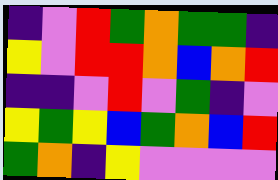[["indigo", "violet", "red", "green", "orange", "green", "green", "indigo"], ["yellow", "violet", "red", "red", "orange", "blue", "orange", "red"], ["indigo", "indigo", "violet", "red", "violet", "green", "indigo", "violet"], ["yellow", "green", "yellow", "blue", "green", "orange", "blue", "red"], ["green", "orange", "indigo", "yellow", "violet", "violet", "violet", "violet"]]